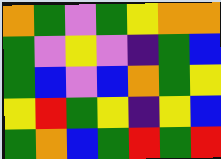[["orange", "green", "violet", "green", "yellow", "orange", "orange"], ["green", "violet", "yellow", "violet", "indigo", "green", "blue"], ["green", "blue", "violet", "blue", "orange", "green", "yellow"], ["yellow", "red", "green", "yellow", "indigo", "yellow", "blue"], ["green", "orange", "blue", "green", "red", "green", "red"]]